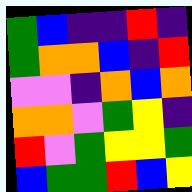[["green", "blue", "indigo", "indigo", "red", "indigo"], ["green", "orange", "orange", "blue", "indigo", "red"], ["violet", "violet", "indigo", "orange", "blue", "orange"], ["orange", "orange", "violet", "green", "yellow", "indigo"], ["red", "violet", "green", "yellow", "yellow", "green"], ["blue", "green", "green", "red", "blue", "yellow"]]